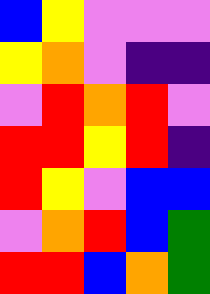[["blue", "yellow", "violet", "violet", "violet"], ["yellow", "orange", "violet", "indigo", "indigo"], ["violet", "red", "orange", "red", "violet"], ["red", "red", "yellow", "red", "indigo"], ["red", "yellow", "violet", "blue", "blue"], ["violet", "orange", "red", "blue", "green"], ["red", "red", "blue", "orange", "green"]]